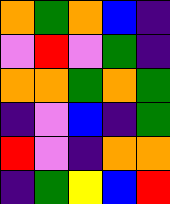[["orange", "green", "orange", "blue", "indigo"], ["violet", "red", "violet", "green", "indigo"], ["orange", "orange", "green", "orange", "green"], ["indigo", "violet", "blue", "indigo", "green"], ["red", "violet", "indigo", "orange", "orange"], ["indigo", "green", "yellow", "blue", "red"]]